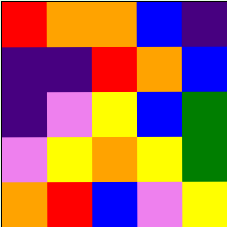[["red", "orange", "orange", "blue", "indigo"], ["indigo", "indigo", "red", "orange", "blue"], ["indigo", "violet", "yellow", "blue", "green"], ["violet", "yellow", "orange", "yellow", "green"], ["orange", "red", "blue", "violet", "yellow"]]